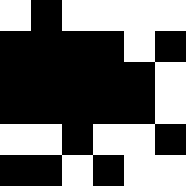[["white", "black", "white", "white", "white", "white"], ["black", "black", "black", "black", "white", "black"], ["black", "black", "black", "black", "black", "white"], ["black", "black", "black", "black", "black", "white"], ["white", "white", "black", "white", "white", "black"], ["black", "black", "white", "black", "white", "white"]]